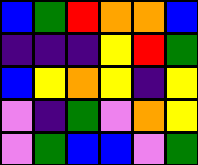[["blue", "green", "red", "orange", "orange", "blue"], ["indigo", "indigo", "indigo", "yellow", "red", "green"], ["blue", "yellow", "orange", "yellow", "indigo", "yellow"], ["violet", "indigo", "green", "violet", "orange", "yellow"], ["violet", "green", "blue", "blue", "violet", "green"]]